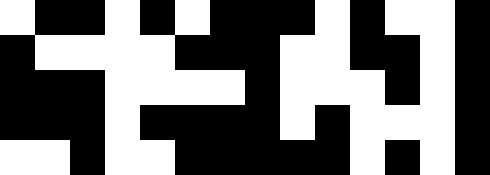[["white", "black", "black", "white", "black", "white", "black", "black", "black", "white", "black", "white", "white", "black"], ["black", "white", "white", "white", "white", "black", "black", "black", "white", "white", "black", "black", "white", "black"], ["black", "black", "black", "white", "white", "white", "white", "black", "white", "white", "white", "black", "white", "black"], ["black", "black", "black", "white", "black", "black", "black", "black", "white", "black", "white", "white", "white", "black"], ["white", "white", "black", "white", "white", "black", "black", "black", "black", "black", "white", "black", "white", "black"]]